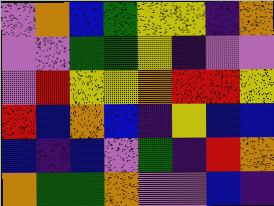[["violet", "orange", "blue", "green", "yellow", "yellow", "indigo", "orange"], ["violet", "violet", "green", "green", "yellow", "indigo", "violet", "violet"], ["violet", "red", "yellow", "yellow", "orange", "red", "red", "yellow"], ["red", "blue", "orange", "blue", "indigo", "yellow", "blue", "blue"], ["blue", "indigo", "blue", "violet", "green", "indigo", "red", "orange"], ["orange", "green", "green", "orange", "violet", "violet", "blue", "indigo"]]